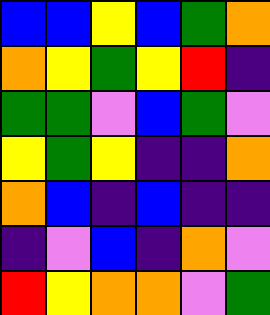[["blue", "blue", "yellow", "blue", "green", "orange"], ["orange", "yellow", "green", "yellow", "red", "indigo"], ["green", "green", "violet", "blue", "green", "violet"], ["yellow", "green", "yellow", "indigo", "indigo", "orange"], ["orange", "blue", "indigo", "blue", "indigo", "indigo"], ["indigo", "violet", "blue", "indigo", "orange", "violet"], ["red", "yellow", "orange", "orange", "violet", "green"]]